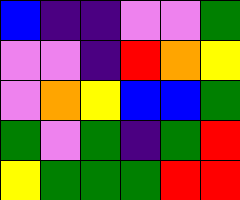[["blue", "indigo", "indigo", "violet", "violet", "green"], ["violet", "violet", "indigo", "red", "orange", "yellow"], ["violet", "orange", "yellow", "blue", "blue", "green"], ["green", "violet", "green", "indigo", "green", "red"], ["yellow", "green", "green", "green", "red", "red"]]